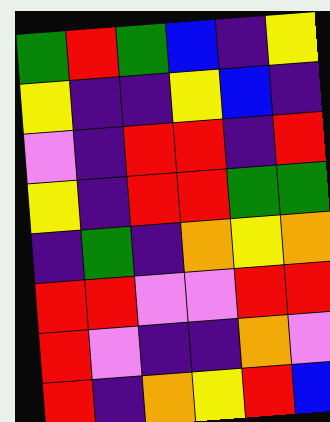[["green", "red", "green", "blue", "indigo", "yellow"], ["yellow", "indigo", "indigo", "yellow", "blue", "indigo"], ["violet", "indigo", "red", "red", "indigo", "red"], ["yellow", "indigo", "red", "red", "green", "green"], ["indigo", "green", "indigo", "orange", "yellow", "orange"], ["red", "red", "violet", "violet", "red", "red"], ["red", "violet", "indigo", "indigo", "orange", "violet"], ["red", "indigo", "orange", "yellow", "red", "blue"]]